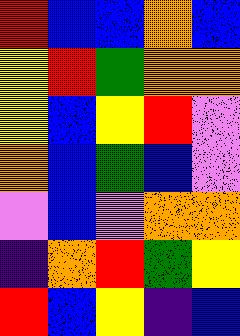[["red", "blue", "blue", "orange", "blue"], ["yellow", "red", "green", "orange", "orange"], ["yellow", "blue", "yellow", "red", "violet"], ["orange", "blue", "green", "blue", "violet"], ["violet", "blue", "violet", "orange", "orange"], ["indigo", "orange", "red", "green", "yellow"], ["red", "blue", "yellow", "indigo", "blue"]]